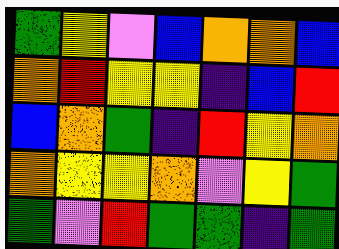[["green", "yellow", "violet", "blue", "orange", "orange", "blue"], ["orange", "red", "yellow", "yellow", "indigo", "blue", "red"], ["blue", "orange", "green", "indigo", "red", "yellow", "orange"], ["orange", "yellow", "yellow", "orange", "violet", "yellow", "green"], ["green", "violet", "red", "green", "green", "indigo", "green"]]